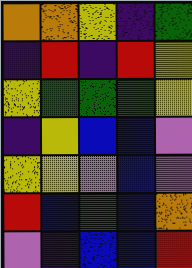[["orange", "orange", "yellow", "indigo", "green"], ["indigo", "red", "indigo", "red", "yellow"], ["yellow", "green", "green", "green", "yellow"], ["indigo", "yellow", "blue", "blue", "violet"], ["yellow", "yellow", "violet", "blue", "violet"], ["red", "blue", "green", "blue", "orange"], ["violet", "indigo", "blue", "blue", "red"]]